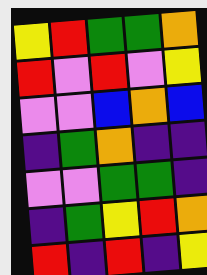[["yellow", "red", "green", "green", "orange"], ["red", "violet", "red", "violet", "yellow"], ["violet", "violet", "blue", "orange", "blue"], ["indigo", "green", "orange", "indigo", "indigo"], ["violet", "violet", "green", "green", "indigo"], ["indigo", "green", "yellow", "red", "orange"], ["red", "indigo", "red", "indigo", "yellow"]]